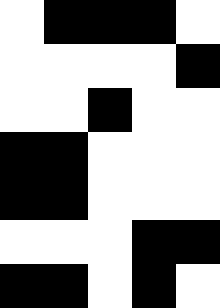[["white", "black", "black", "black", "white"], ["white", "white", "white", "white", "black"], ["white", "white", "black", "white", "white"], ["black", "black", "white", "white", "white"], ["black", "black", "white", "white", "white"], ["white", "white", "white", "black", "black"], ["black", "black", "white", "black", "white"]]